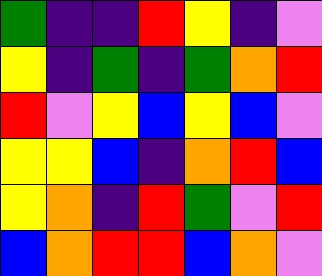[["green", "indigo", "indigo", "red", "yellow", "indigo", "violet"], ["yellow", "indigo", "green", "indigo", "green", "orange", "red"], ["red", "violet", "yellow", "blue", "yellow", "blue", "violet"], ["yellow", "yellow", "blue", "indigo", "orange", "red", "blue"], ["yellow", "orange", "indigo", "red", "green", "violet", "red"], ["blue", "orange", "red", "red", "blue", "orange", "violet"]]